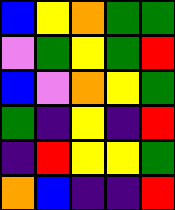[["blue", "yellow", "orange", "green", "green"], ["violet", "green", "yellow", "green", "red"], ["blue", "violet", "orange", "yellow", "green"], ["green", "indigo", "yellow", "indigo", "red"], ["indigo", "red", "yellow", "yellow", "green"], ["orange", "blue", "indigo", "indigo", "red"]]